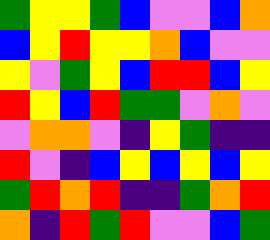[["green", "yellow", "yellow", "green", "blue", "violet", "violet", "blue", "orange"], ["blue", "yellow", "red", "yellow", "yellow", "orange", "blue", "violet", "violet"], ["yellow", "violet", "green", "yellow", "blue", "red", "red", "blue", "yellow"], ["red", "yellow", "blue", "red", "green", "green", "violet", "orange", "violet"], ["violet", "orange", "orange", "violet", "indigo", "yellow", "green", "indigo", "indigo"], ["red", "violet", "indigo", "blue", "yellow", "blue", "yellow", "blue", "yellow"], ["green", "red", "orange", "red", "indigo", "indigo", "green", "orange", "red"], ["orange", "indigo", "red", "green", "red", "violet", "violet", "blue", "green"]]